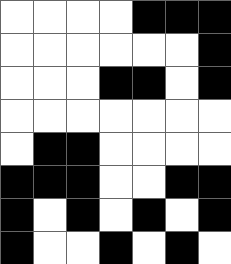[["white", "white", "white", "white", "black", "black", "black"], ["white", "white", "white", "white", "white", "white", "black"], ["white", "white", "white", "black", "black", "white", "black"], ["white", "white", "white", "white", "white", "white", "white"], ["white", "black", "black", "white", "white", "white", "white"], ["black", "black", "black", "white", "white", "black", "black"], ["black", "white", "black", "white", "black", "white", "black"], ["black", "white", "white", "black", "white", "black", "white"]]